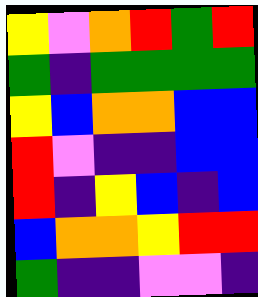[["yellow", "violet", "orange", "red", "green", "red"], ["green", "indigo", "green", "green", "green", "green"], ["yellow", "blue", "orange", "orange", "blue", "blue"], ["red", "violet", "indigo", "indigo", "blue", "blue"], ["red", "indigo", "yellow", "blue", "indigo", "blue"], ["blue", "orange", "orange", "yellow", "red", "red"], ["green", "indigo", "indigo", "violet", "violet", "indigo"]]